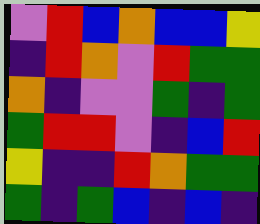[["violet", "red", "blue", "orange", "blue", "blue", "yellow"], ["indigo", "red", "orange", "violet", "red", "green", "green"], ["orange", "indigo", "violet", "violet", "green", "indigo", "green"], ["green", "red", "red", "violet", "indigo", "blue", "red"], ["yellow", "indigo", "indigo", "red", "orange", "green", "green"], ["green", "indigo", "green", "blue", "indigo", "blue", "indigo"]]